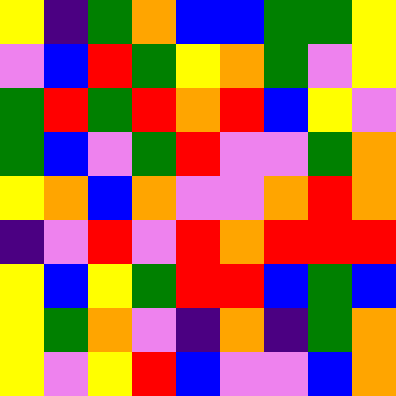[["yellow", "indigo", "green", "orange", "blue", "blue", "green", "green", "yellow"], ["violet", "blue", "red", "green", "yellow", "orange", "green", "violet", "yellow"], ["green", "red", "green", "red", "orange", "red", "blue", "yellow", "violet"], ["green", "blue", "violet", "green", "red", "violet", "violet", "green", "orange"], ["yellow", "orange", "blue", "orange", "violet", "violet", "orange", "red", "orange"], ["indigo", "violet", "red", "violet", "red", "orange", "red", "red", "red"], ["yellow", "blue", "yellow", "green", "red", "red", "blue", "green", "blue"], ["yellow", "green", "orange", "violet", "indigo", "orange", "indigo", "green", "orange"], ["yellow", "violet", "yellow", "red", "blue", "violet", "violet", "blue", "orange"]]